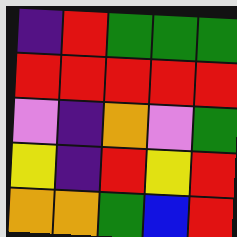[["indigo", "red", "green", "green", "green"], ["red", "red", "red", "red", "red"], ["violet", "indigo", "orange", "violet", "green"], ["yellow", "indigo", "red", "yellow", "red"], ["orange", "orange", "green", "blue", "red"]]